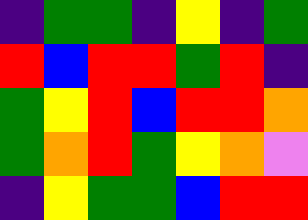[["indigo", "green", "green", "indigo", "yellow", "indigo", "green"], ["red", "blue", "red", "red", "green", "red", "indigo"], ["green", "yellow", "red", "blue", "red", "red", "orange"], ["green", "orange", "red", "green", "yellow", "orange", "violet"], ["indigo", "yellow", "green", "green", "blue", "red", "red"]]